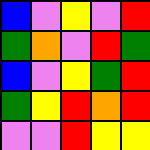[["blue", "violet", "yellow", "violet", "red"], ["green", "orange", "violet", "red", "green"], ["blue", "violet", "yellow", "green", "red"], ["green", "yellow", "red", "orange", "red"], ["violet", "violet", "red", "yellow", "yellow"]]